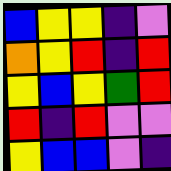[["blue", "yellow", "yellow", "indigo", "violet"], ["orange", "yellow", "red", "indigo", "red"], ["yellow", "blue", "yellow", "green", "red"], ["red", "indigo", "red", "violet", "violet"], ["yellow", "blue", "blue", "violet", "indigo"]]